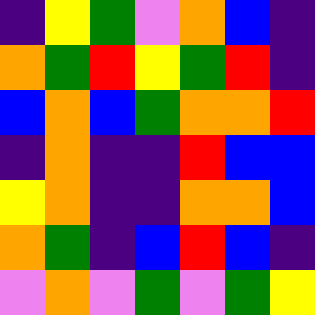[["indigo", "yellow", "green", "violet", "orange", "blue", "indigo"], ["orange", "green", "red", "yellow", "green", "red", "indigo"], ["blue", "orange", "blue", "green", "orange", "orange", "red"], ["indigo", "orange", "indigo", "indigo", "red", "blue", "blue"], ["yellow", "orange", "indigo", "indigo", "orange", "orange", "blue"], ["orange", "green", "indigo", "blue", "red", "blue", "indigo"], ["violet", "orange", "violet", "green", "violet", "green", "yellow"]]